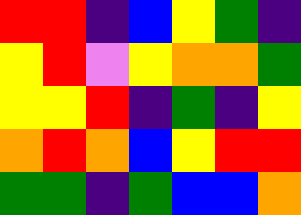[["red", "red", "indigo", "blue", "yellow", "green", "indigo"], ["yellow", "red", "violet", "yellow", "orange", "orange", "green"], ["yellow", "yellow", "red", "indigo", "green", "indigo", "yellow"], ["orange", "red", "orange", "blue", "yellow", "red", "red"], ["green", "green", "indigo", "green", "blue", "blue", "orange"]]